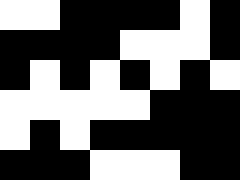[["white", "white", "black", "black", "black", "black", "white", "black"], ["black", "black", "black", "black", "white", "white", "white", "black"], ["black", "white", "black", "white", "black", "white", "black", "white"], ["white", "white", "white", "white", "white", "black", "black", "black"], ["white", "black", "white", "black", "black", "black", "black", "black"], ["black", "black", "black", "white", "white", "white", "black", "black"]]